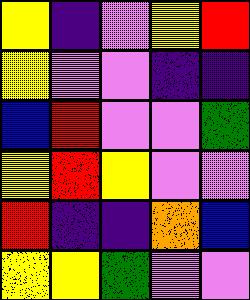[["yellow", "indigo", "violet", "yellow", "red"], ["yellow", "violet", "violet", "indigo", "indigo"], ["blue", "red", "violet", "violet", "green"], ["yellow", "red", "yellow", "violet", "violet"], ["red", "indigo", "indigo", "orange", "blue"], ["yellow", "yellow", "green", "violet", "violet"]]